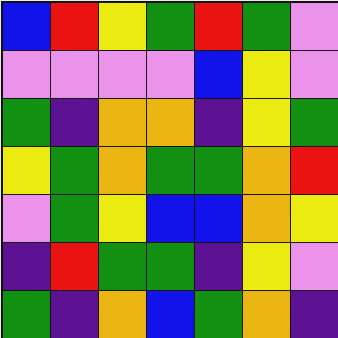[["blue", "red", "yellow", "green", "red", "green", "violet"], ["violet", "violet", "violet", "violet", "blue", "yellow", "violet"], ["green", "indigo", "orange", "orange", "indigo", "yellow", "green"], ["yellow", "green", "orange", "green", "green", "orange", "red"], ["violet", "green", "yellow", "blue", "blue", "orange", "yellow"], ["indigo", "red", "green", "green", "indigo", "yellow", "violet"], ["green", "indigo", "orange", "blue", "green", "orange", "indigo"]]